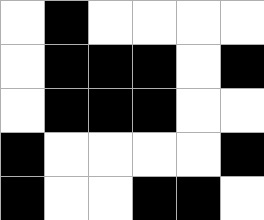[["white", "black", "white", "white", "white", "white"], ["white", "black", "black", "black", "white", "black"], ["white", "black", "black", "black", "white", "white"], ["black", "white", "white", "white", "white", "black"], ["black", "white", "white", "black", "black", "white"]]